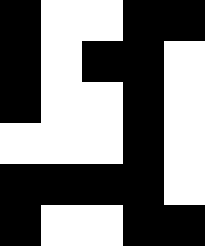[["black", "white", "white", "black", "black"], ["black", "white", "black", "black", "white"], ["black", "white", "white", "black", "white"], ["white", "white", "white", "black", "white"], ["black", "black", "black", "black", "white"], ["black", "white", "white", "black", "black"]]